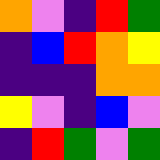[["orange", "violet", "indigo", "red", "green"], ["indigo", "blue", "red", "orange", "yellow"], ["indigo", "indigo", "indigo", "orange", "orange"], ["yellow", "violet", "indigo", "blue", "violet"], ["indigo", "red", "green", "violet", "green"]]